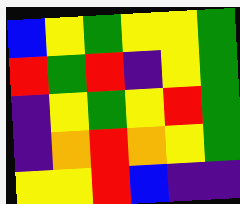[["blue", "yellow", "green", "yellow", "yellow", "green"], ["red", "green", "red", "indigo", "yellow", "green"], ["indigo", "yellow", "green", "yellow", "red", "green"], ["indigo", "orange", "red", "orange", "yellow", "green"], ["yellow", "yellow", "red", "blue", "indigo", "indigo"]]